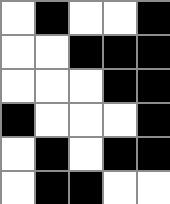[["white", "black", "white", "white", "black"], ["white", "white", "black", "black", "black"], ["white", "white", "white", "black", "black"], ["black", "white", "white", "white", "black"], ["white", "black", "white", "black", "black"], ["white", "black", "black", "white", "white"]]